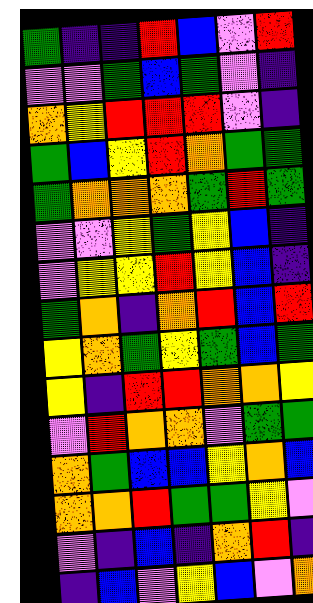[["green", "indigo", "indigo", "red", "blue", "violet", "red"], ["violet", "violet", "green", "blue", "green", "violet", "indigo"], ["orange", "yellow", "red", "red", "red", "violet", "indigo"], ["green", "blue", "yellow", "red", "orange", "green", "green"], ["green", "orange", "orange", "orange", "green", "red", "green"], ["violet", "violet", "yellow", "green", "yellow", "blue", "indigo"], ["violet", "yellow", "yellow", "red", "yellow", "blue", "indigo"], ["green", "orange", "indigo", "orange", "red", "blue", "red"], ["yellow", "orange", "green", "yellow", "green", "blue", "green"], ["yellow", "indigo", "red", "red", "orange", "orange", "yellow"], ["violet", "red", "orange", "orange", "violet", "green", "green"], ["orange", "green", "blue", "blue", "yellow", "orange", "blue"], ["orange", "orange", "red", "green", "green", "yellow", "violet"], ["violet", "indigo", "blue", "indigo", "orange", "red", "indigo"], ["indigo", "blue", "violet", "yellow", "blue", "violet", "orange"]]